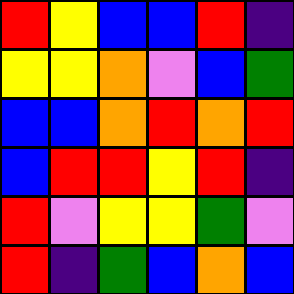[["red", "yellow", "blue", "blue", "red", "indigo"], ["yellow", "yellow", "orange", "violet", "blue", "green"], ["blue", "blue", "orange", "red", "orange", "red"], ["blue", "red", "red", "yellow", "red", "indigo"], ["red", "violet", "yellow", "yellow", "green", "violet"], ["red", "indigo", "green", "blue", "orange", "blue"]]